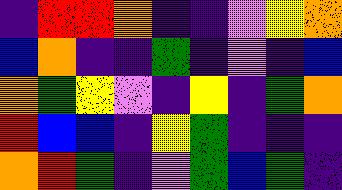[["indigo", "red", "red", "orange", "indigo", "indigo", "violet", "yellow", "orange"], ["blue", "orange", "indigo", "indigo", "green", "indigo", "violet", "indigo", "blue"], ["orange", "green", "yellow", "violet", "indigo", "yellow", "indigo", "green", "orange"], ["red", "blue", "blue", "indigo", "yellow", "green", "indigo", "indigo", "indigo"], ["orange", "red", "green", "indigo", "violet", "green", "blue", "green", "indigo"]]